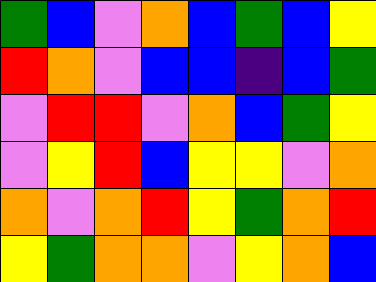[["green", "blue", "violet", "orange", "blue", "green", "blue", "yellow"], ["red", "orange", "violet", "blue", "blue", "indigo", "blue", "green"], ["violet", "red", "red", "violet", "orange", "blue", "green", "yellow"], ["violet", "yellow", "red", "blue", "yellow", "yellow", "violet", "orange"], ["orange", "violet", "orange", "red", "yellow", "green", "orange", "red"], ["yellow", "green", "orange", "orange", "violet", "yellow", "orange", "blue"]]